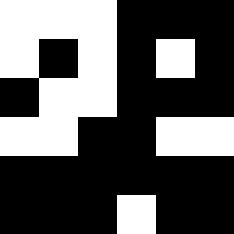[["white", "white", "white", "black", "black", "black"], ["white", "black", "white", "black", "white", "black"], ["black", "white", "white", "black", "black", "black"], ["white", "white", "black", "black", "white", "white"], ["black", "black", "black", "black", "black", "black"], ["black", "black", "black", "white", "black", "black"]]